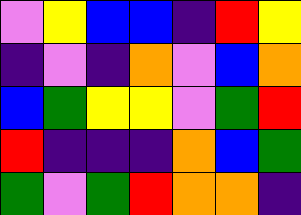[["violet", "yellow", "blue", "blue", "indigo", "red", "yellow"], ["indigo", "violet", "indigo", "orange", "violet", "blue", "orange"], ["blue", "green", "yellow", "yellow", "violet", "green", "red"], ["red", "indigo", "indigo", "indigo", "orange", "blue", "green"], ["green", "violet", "green", "red", "orange", "orange", "indigo"]]